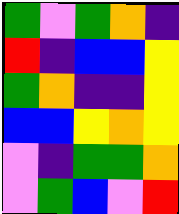[["green", "violet", "green", "orange", "indigo"], ["red", "indigo", "blue", "blue", "yellow"], ["green", "orange", "indigo", "indigo", "yellow"], ["blue", "blue", "yellow", "orange", "yellow"], ["violet", "indigo", "green", "green", "orange"], ["violet", "green", "blue", "violet", "red"]]